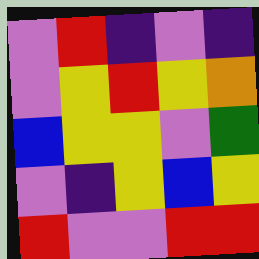[["violet", "red", "indigo", "violet", "indigo"], ["violet", "yellow", "red", "yellow", "orange"], ["blue", "yellow", "yellow", "violet", "green"], ["violet", "indigo", "yellow", "blue", "yellow"], ["red", "violet", "violet", "red", "red"]]